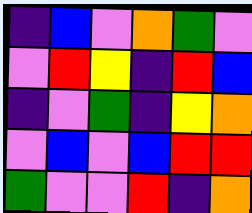[["indigo", "blue", "violet", "orange", "green", "violet"], ["violet", "red", "yellow", "indigo", "red", "blue"], ["indigo", "violet", "green", "indigo", "yellow", "orange"], ["violet", "blue", "violet", "blue", "red", "red"], ["green", "violet", "violet", "red", "indigo", "orange"]]